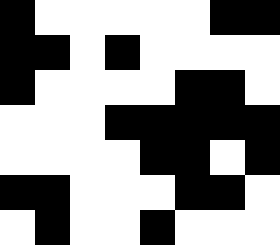[["black", "white", "white", "white", "white", "white", "black", "black"], ["black", "black", "white", "black", "white", "white", "white", "white"], ["black", "white", "white", "white", "white", "black", "black", "white"], ["white", "white", "white", "black", "black", "black", "black", "black"], ["white", "white", "white", "white", "black", "black", "white", "black"], ["black", "black", "white", "white", "white", "black", "black", "white"], ["white", "black", "white", "white", "black", "white", "white", "white"]]